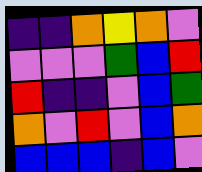[["indigo", "indigo", "orange", "yellow", "orange", "violet"], ["violet", "violet", "violet", "green", "blue", "red"], ["red", "indigo", "indigo", "violet", "blue", "green"], ["orange", "violet", "red", "violet", "blue", "orange"], ["blue", "blue", "blue", "indigo", "blue", "violet"]]